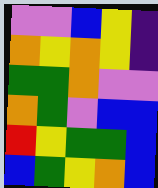[["violet", "violet", "blue", "yellow", "indigo"], ["orange", "yellow", "orange", "yellow", "indigo"], ["green", "green", "orange", "violet", "violet"], ["orange", "green", "violet", "blue", "blue"], ["red", "yellow", "green", "green", "blue"], ["blue", "green", "yellow", "orange", "blue"]]